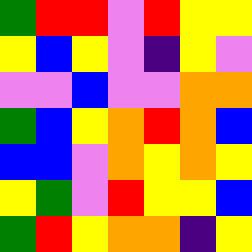[["green", "red", "red", "violet", "red", "yellow", "yellow"], ["yellow", "blue", "yellow", "violet", "indigo", "yellow", "violet"], ["violet", "violet", "blue", "violet", "violet", "orange", "orange"], ["green", "blue", "yellow", "orange", "red", "orange", "blue"], ["blue", "blue", "violet", "orange", "yellow", "orange", "yellow"], ["yellow", "green", "violet", "red", "yellow", "yellow", "blue"], ["green", "red", "yellow", "orange", "orange", "indigo", "yellow"]]